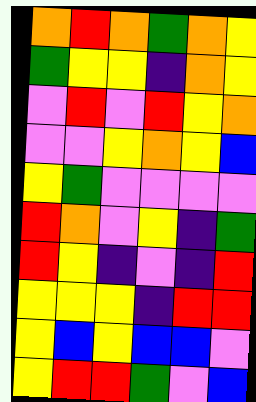[["orange", "red", "orange", "green", "orange", "yellow"], ["green", "yellow", "yellow", "indigo", "orange", "yellow"], ["violet", "red", "violet", "red", "yellow", "orange"], ["violet", "violet", "yellow", "orange", "yellow", "blue"], ["yellow", "green", "violet", "violet", "violet", "violet"], ["red", "orange", "violet", "yellow", "indigo", "green"], ["red", "yellow", "indigo", "violet", "indigo", "red"], ["yellow", "yellow", "yellow", "indigo", "red", "red"], ["yellow", "blue", "yellow", "blue", "blue", "violet"], ["yellow", "red", "red", "green", "violet", "blue"]]